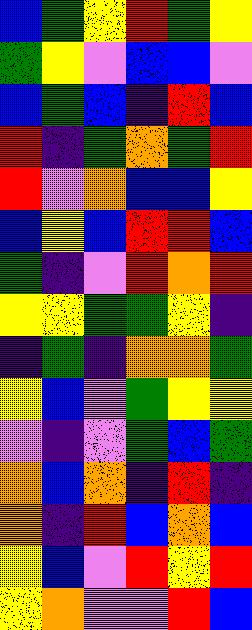[["blue", "green", "yellow", "red", "green", "yellow"], ["green", "yellow", "violet", "blue", "blue", "violet"], ["blue", "green", "blue", "indigo", "red", "blue"], ["red", "indigo", "green", "orange", "green", "red"], ["red", "violet", "orange", "blue", "blue", "yellow"], ["blue", "yellow", "blue", "red", "red", "blue"], ["green", "indigo", "violet", "red", "orange", "red"], ["yellow", "yellow", "green", "green", "yellow", "indigo"], ["indigo", "green", "indigo", "orange", "orange", "green"], ["yellow", "blue", "violet", "green", "yellow", "yellow"], ["violet", "indigo", "violet", "green", "blue", "green"], ["orange", "blue", "orange", "indigo", "red", "indigo"], ["orange", "indigo", "red", "blue", "orange", "blue"], ["yellow", "blue", "violet", "red", "yellow", "red"], ["yellow", "orange", "violet", "violet", "red", "blue"]]